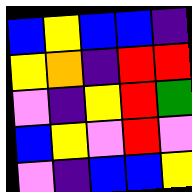[["blue", "yellow", "blue", "blue", "indigo"], ["yellow", "orange", "indigo", "red", "red"], ["violet", "indigo", "yellow", "red", "green"], ["blue", "yellow", "violet", "red", "violet"], ["violet", "indigo", "blue", "blue", "yellow"]]